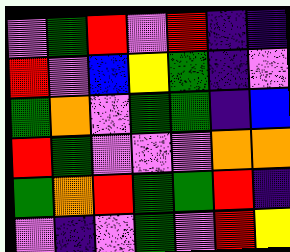[["violet", "green", "red", "violet", "red", "indigo", "indigo"], ["red", "violet", "blue", "yellow", "green", "indigo", "violet"], ["green", "orange", "violet", "green", "green", "indigo", "blue"], ["red", "green", "violet", "violet", "violet", "orange", "orange"], ["green", "orange", "red", "green", "green", "red", "indigo"], ["violet", "indigo", "violet", "green", "violet", "red", "yellow"]]